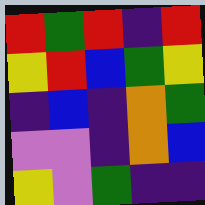[["red", "green", "red", "indigo", "red"], ["yellow", "red", "blue", "green", "yellow"], ["indigo", "blue", "indigo", "orange", "green"], ["violet", "violet", "indigo", "orange", "blue"], ["yellow", "violet", "green", "indigo", "indigo"]]